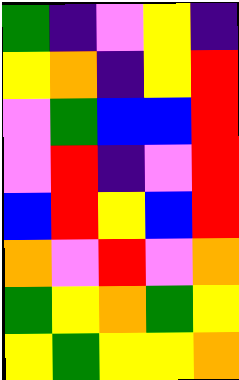[["green", "indigo", "violet", "yellow", "indigo"], ["yellow", "orange", "indigo", "yellow", "red"], ["violet", "green", "blue", "blue", "red"], ["violet", "red", "indigo", "violet", "red"], ["blue", "red", "yellow", "blue", "red"], ["orange", "violet", "red", "violet", "orange"], ["green", "yellow", "orange", "green", "yellow"], ["yellow", "green", "yellow", "yellow", "orange"]]